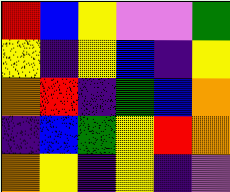[["red", "blue", "yellow", "violet", "violet", "green"], ["yellow", "indigo", "yellow", "blue", "indigo", "yellow"], ["orange", "red", "indigo", "green", "blue", "orange"], ["indigo", "blue", "green", "yellow", "red", "orange"], ["orange", "yellow", "indigo", "yellow", "indigo", "violet"]]